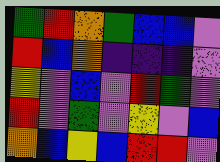[["green", "red", "orange", "green", "blue", "blue", "violet"], ["red", "blue", "orange", "indigo", "indigo", "indigo", "violet"], ["yellow", "violet", "blue", "violet", "red", "green", "violet"], ["red", "violet", "green", "violet", "yellow", "violet", "blue"], ["orange", "blue", "yellow", "blue", "red", "red", "violet"]]